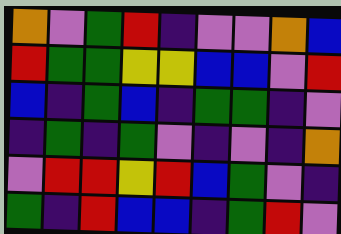[["orange", "violet", "green", "red", "indigo", "violet", "violet", "orange", "blue"], ["red", "green", "green", "yellow", "yellow", "blue", "blue", "violet", "red"], ["blue", "indigo", "green", "blue", "indigo", "green", "green", "indigo", "violet"], ["indigo", "green", "indigo", "green", "violet", "indigo", "violet", "indigo", "orange"], ["violet", "red", "red", "yellow", "red", "blue", "green", "violet", "indigo"], ["green", "indigo", "red", "blue", "blue", "indigo", "green", "red", "violet"]]